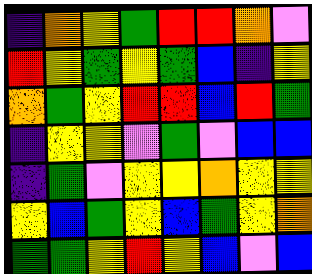[["indigo", "orange", "yellow", "green", "red", "red", "orange", "violet"], ["red", "yellow", "green", "yellow", "green", "blue", "indigo", "yellow"], ["orange", "green", "yellow", "red", "red", "blue", "red", "green"], ["indigo", "yellow", "yellow", "violet", "green", "violet", "blue", "blue"], ["indigo", "green", "violet", "yellow", "yellow", "orange", "yellow", "yellow"], ["yellow", "blue", "green", "yellow", "blue", "green", "yellow", "orange"], ["green", "green", "yellow", "red", "yellow", "blue", "violet", "blue"]]